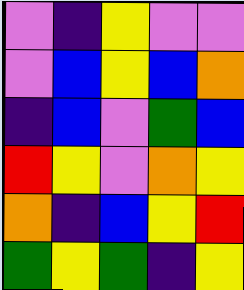[["violet", "indigo", "yellow", "violet", "violet"], ["violet", "blue", "yellow", "blue", "orange"], ["indigo", "blue", "violet", "green", "blue"], ["red", "yellow", "violet", "orange", "yellow"], ["orange", "indigo", "blue", "yellow", "red"], ["green", "yellow", "green", "indigo", "yellow"]]